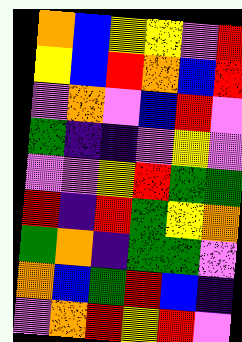[["orange", "blue", "yellow", "yellow", "violet", "red"], ["yellow", "blue", "red", "orange", "blue", "red"], ["violet", "orange", "violet", "blue", "red", "violet"], ["green", "indigo", "indigo", "violet", "yellow", "violet"], ["violet", "violet", "yellow", "red", "green", "green"], ["red", "indigo", "red", "green", "yellow", "orange"], ["green", "orange", "indigo", "green", "green", "violet"], ["orange", "blue", "green", "red", "blue", "indigo"], ["violet", "orange", "red", "yellow", "red", "violet"]]